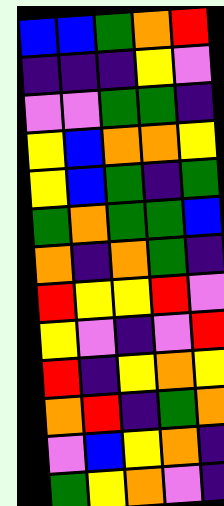[["blue", "blue", "green", "orange", "red"], ["indigo", "indigo", "indigo", "yellow", "violet"], ["violet", "violet", "green", "green", "indigo"], ["yellow", "blue", "orange", "orange", "yellow"], ["yellow", "blue", "green", "indigo", "green"], ["green", "orange", "green", "green", "blue"], ["orange", "indigo", "orange", "green", "indigo"], ["red", "yellow", "yellow", "red", "violet"], ["yellow", "violet", "indigo", "violet", "red"], ["red", "indigo", "yellow", "orange", "yellow"], ["orange", "red", "indigo", "green", "orange"], ["violet", "blue", "yellow", "orange", "indigo"], ["green", "yellow", "orange", "violet", "indigo"]]